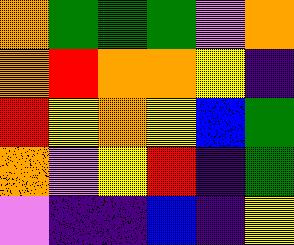[["orange", "green", "green", "green", "violet", "orange"], ["orange", "red", "orange", "orange", "yellow", "indigo"], ["red", "yellow", "orange", "yellow", "blue", "green"], ["orange", "violet", "yellow", "red", "indigo", "green"], ["violet", "indigo", "indigo", "blue", "indigo", "yellow"]]